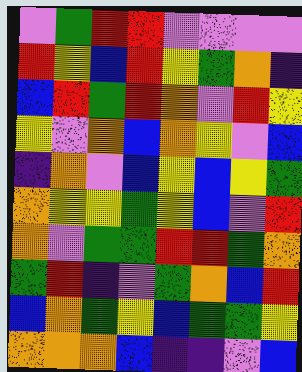[["violet", "green", "red", "red", "violet", "violet", "violet", "violet"], ["red", "yellow", "blue", "red", "yellow", "green", "orange", "indigo"], ["blue", "red", "green", "red", "orange", "violet", "red", "yellow"], ["yellow", "violet", "orange", "blue", "orange", "yellow", "violet", "blue"], ["indigo", "orange", "violet", "blue", "yellow", "blue", "yellow", "green"], ["orange", "yellow", "yellow", "green", "yellow", "blue", "violet", "red"], ["orange", "violet", "green", "green", "red", "red", "green", "orange"], ["green", "red", "indigo", "violet", "green", "orange", "blue", "red"], ["blue", "orange", "green", "yellow", "blue", "green", "green", "yellow"], ["orange", "orange", "orange", "blue", "indigo", "indigo", "violet", "blue"]]